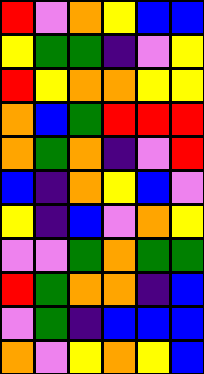[["red", "violet", "orange", "yellow", "blue", "blue"], ["yellow", "green", "green", "indigo", "violet", "yellow"], ["red", "yellow", "orange", "orange", "yellow", "yellow"], ["orange", "blue", "green", "red", "red", "red"], ["orange", "green", "orange", "indigo", "violet", "red"], ["blue", "indigo", "orange", "yellow", "blue", "violet"], ["yellow", "indigo", "blue", "violet", "orange", "yellow"], ["violet", "violet", "green", "orange", "green", "green"], ["red", "green", "orange", "orange", "indigo", "blue"], ["violet", "green", "indigo", "blue", "blue", "blue"], ["orange", "violet", "yellow", "orange", "yellow", "blue"]]